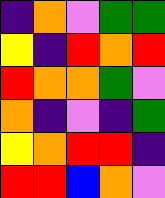[["indigo", "orange", "violet", "green", "green"], ["yellow", "indigo", "red", "orange", "red"], ["red", "orange", "orange", "green", "violet"], ["orange", "indigo", "violet", "indigo", "green"], ["yellow", "orange", "red", "red", "indigo"], ["red", "red", "blue", "orange", "violet"]]